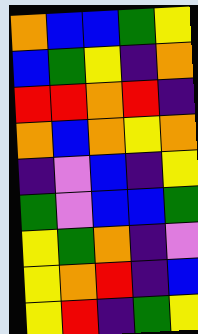[["orange", "blue", "blue", "green", "yellow"], ["blue", "green", "yellow", "indigo", "orange"], ["red", "red", "orange", "red", "indigo"], ["orange", "blue", "orange", "yellow", "orange"], ["indigo", "violet", "blue", "indigo", "yellow"], ["green", "violet", "blue", "blue", "green"], ["yellow", "green", "orange", "indigo", "violet"], ["yellow", "orange", "red", "indigo", "blue"], ["yellow", "red", "indigo", "green", "yellow"]]